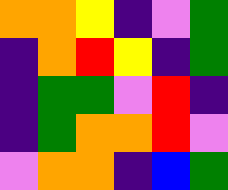[["orange", "orange", "yellow", "indigo", "violet", "green"], ["indigo", "orange", "red", "yellow", "indigo", "green"], ["indigo", "green", "green", "violet", "red", "indigo"], ["indigo", "green", "orange", "orange", "red", "violet"], ["violet", "orange", "orange", "indigo", "blue", "green"]]